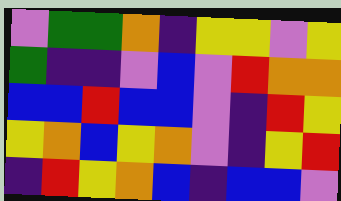[["violet", "green", "green", "orange", "indigo", "yellow", "yellow", "violet", "yellow"], ["green", "indigo", "indigo", "violet", "blue", "violet", "red", "orange", "orange"], ["blue", "blue", "red", "blue", "blue", "violet", "indigo", "red", "yellow"], ["yellow", "orange", "blue", "yellow", "orange", "violet", "indigo", "yellow", "red"], ["indigo", "red", "yellow", "orange", "blue", "indigo", "blue", "blue", "violet"]]